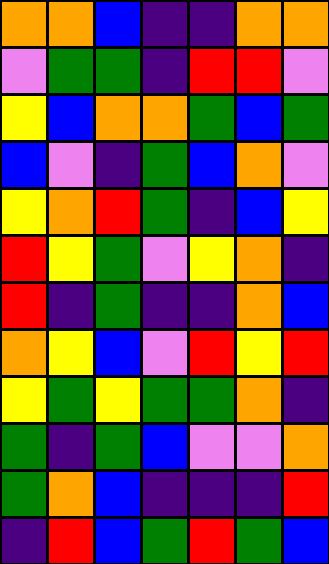[["orange", "orange", "blue", "indigo", "indigo", "orange", "orange"], ["violet", "green", "green", "indigo", "red", "red", "violet"], ["yellow", "blue", "orange", "orange", "green", "blue", "green"], ["blue", "violet", "indigo", "green", "blue", "orange", "violet"], ["yellow", "orange", "red", "green", "indigo", "blue", "yellow"], ["red", "yellow", "green", "violet", "yellow", "orange", "indigo"], ["red", "indigo", "green", "indigo", "indigo", "orange", "blue"], ["orange", "yellow", "blue", "violet", "red", "yellow", "red"], ["yellow", "green", "yellow", "green", "green", "orange", "indigo"], ["green", "indigo", "green", "blue", "violet", "violet", "orange"], ["green", "orange", "blue", "indigo", "indigo", "indigo", "red"], ["indigo", "red", "blue", "green", "red", "green", "blue"]]